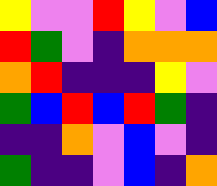[["yellow", "violet", "violet", "red", "yellow", "violet", "blue"], ["red", "green", "violet", "indigo", "orange", "orange", "orange"], ["orange", "red", "indigo", "indigo", "indigo", "yellow", "violet"], ["green", "blue", "red", "blue", "red", "green", "indigo"], ["indigo", "indigo", "orange", "violet", "blue", "violet", "indigo"], ["green", "indigo", "indigo", "violet", "blue", "indigo", "orange"]]